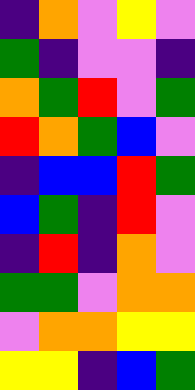[["indigo", "orange", "violet", "yellow", "violet"], ["green", "indigo", "violet", "violet", "indigo"], ["orange", "green", "red", "violet", "green"], ["red", "orange", "green", "blue", "violet"], ["indigo", "blue", "blue", "red", "green"], ["blue", "green", "indigo", "red", "violet"], ["indigo", "red", "indigo", "orange", "violet"], ["green", "green", "violet", "orange", "orange"], ["violet", "orange", "orange", "yellow", "yellow"], ["yellow", "yellow", "indigo", "blue", "green"]]